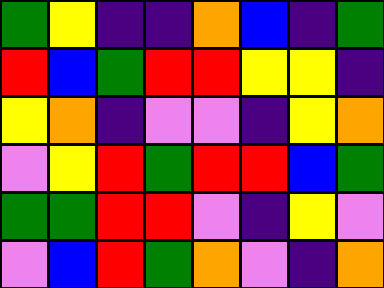[["green", "yellow", "indigo", "indigo", "orange", "blue", "indigo", "green"], ["red", "blue", "green", "red", "red", "yellow", "yellow", "indigo"], ["yellow", "orange", "indigo", "violet", "violet", "indigo", "yellow", "orange"], ["violet", "yellow", "red", "green", "red", "red", "blue", "green"], ["green", "green", "red", "red", "violet", "indigo", "yellow", "violet"], ["violet", "blue", "red", "green", "orange", "violet", "indigo", "orange"]]